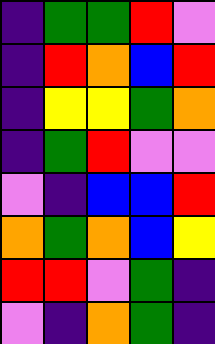[["indigo", "green", "green", "red", "violet"], ["indigo", "red", "orange", "blue", "red"], ["indigo", "yellow", "yellow", "green", "orange"], ["indigo", "green", "red", "violet", "violet"], ["violet", "indigo", "blue", "blue", "red"], ["orange", "green", "orange", "blue", "yellow"], ["red", "red", "violet", "green", "indigo"], ["violet", "indigo", "orange", "green", "indigo"]]